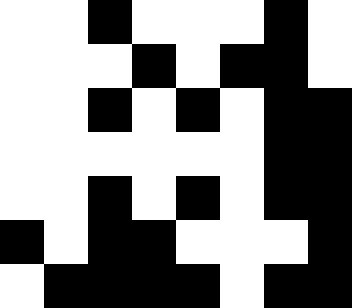[["white", "white", "black", "white", "white", "white", "black", "white"], ["white", "white", "white", "black", "white", "black", "black", "white"], ["white", "white", "black", "white", "black", "white", "black", "black"], ["white", "white", "white", "white", "white", "white", "black", "black"], ["white", "white", "black", "white", "black", "white", "black", "black"], ["black", "white", "black", "black", "white", "white", "white", "black"], ["white", "black", "black", "black", "black", "white", "black", "black"]]